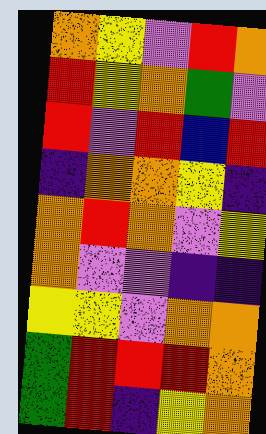[["orange", "yellow", "violet", "red", "orange"], ["red", "yellow", "orange", "green", "violet"], ["red", "violet", "red", "blue", "red"], ["indigo", "orange", "orange", "yellow", "indigo"], ["orange", "red", "orange", "violet", "yellow"], ["orange", "violet", "violet", "indigo", "indigo"], ["yellow", "yellow", "violet", "orange", "orange"], ["green", "red", "red", "red", "orange"], ["green", "red", "indigo", "yellow", "orange"]]